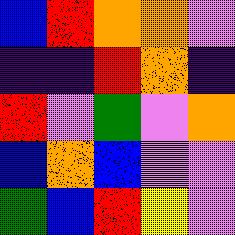[["blue", "red", "orange", "orange", "violet"], ["indigo", "indigo", "red", "orange", "indigo"], ["red", "violet", "green", "violet", "orange"], ["blue", "orange", "blue", "violet", "violet"], ["green", "blue", "red", "yellow", "violet"]]